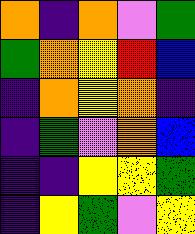[["orange", "indigo", "orange", "violet", "green"], ["green", "orange", "yellow", "red", "blue"], ["indigo", "orange", "yellow", "orange", "indigo"], ["indigo", "green", "violet", "orange", "blue"], ["indigo", "indigo", "yellow", "yellow", "green"], ["indigo", "yellow", "green", "violet", "yellow"]]